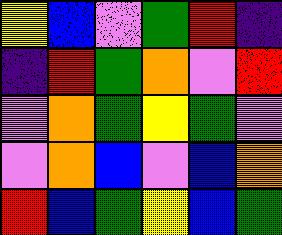[["yellow", "blue", "violet", "green", "red", "indigo"], ["indigo", "red", "green", "orange", "violet", "red"], ["violet", "orange", "green", "yellow", "green", "violet"], ["violet", "orange", "blue", "violet", "blue", "orange"], ["red", "blue", "green", "yellow", "blue", "green"]]